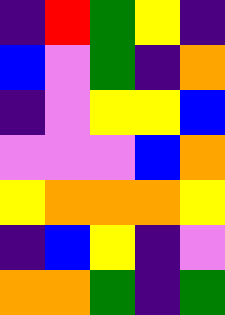[["indigo", "red", "green", "yellow", "indigo"], ["blue", "violet", "green", "indigo", "orange"], ["indigo", "violet", "yellow", "yellow", "blue"], ["violet", "violet", "violet", "blue", "orange"], ["yellow", "orange", "orange", "orange", "yellow"], ["indigo", "blue", "yellow", "indigo", "violet"], ["orange", "orange", "green", "indigo", "green"]]